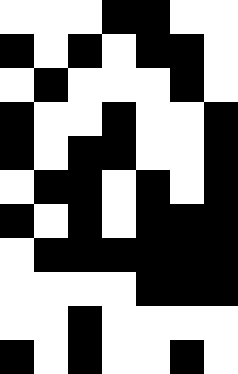[["white", "white", "white", "black", "black", "white", "white"], ["black", "white", "black", "white", "black", "black", "white"], ["white", "black", "white", "white", "white", "black", "white"], ["black", "white", "white", "black", "white", "white", "black"], ["black", "white", "black", "black", "white", "white", "black"], ["white", "black", "black", "white", "black", "white", "black"], ["black", "white", "black", "white", "black", "black", "black"], ["white", "black", "black", "black", "black", "black", "black"], ["white", "white", "white", "white", "black", "black", "black"], ["white", "white", "black", "white", "white", "white", "white"], ["black", "white", "black", "white", "white", "black", "white"]]